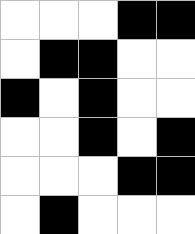[["white", "white", "white", "black", "black"], ["white", "black", "black", "white", "white"], ["black", "white", "black", "white", "white"], ["white", "white", "black", "white", "black"], ["white", "white", "white", "black", "black"], ["white", "black", "white", "white", "white"]]